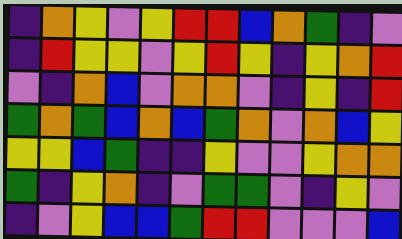[["indigo", "orange", "yellow", "violet", "yellow", "red", "red", "blue", "orange", "green", "indigo", "violet"], ["indigo", "red", "yellow", "yellow", "violet", "yellow", "red", "yellow", "indigo", "yellow", "orange", "red"], ["violet", "indigo", "orange", "blue", "violet", "orange", "orange", "violet", "indigo", "yellow", "indigo", "red"], ["green", "orange", "green", "blue", "orange", "blue", "green", "orange", "violet", "orange", "blue", "yellow"], ["yellow", "yellow", "blue", "green", "indigo", "indigo", "yellow", "violet", "violet", "yellow", "orange", "orange"], ["green", "indigo", "yellow", "orange", "indigo", "violet", "green", "green", "violet", "indigo", "yellow", "violet"], ["indigo", "violet", "yellow", "blue", "blue", "green", "red", "red", "violet", "violet", "violet", "blue"]]